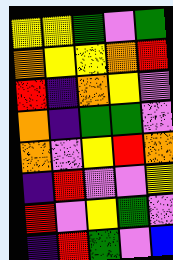[["yellow", "yellow", "green", "violet", "green"], ["orange", "yellow", "yellow", "orange", "red"], ["red", "indigo", "orange", "yellow", "violet"], ["orange", "indigo", "green", "green", "violet"], ["orange", "violet", "yellow", "red", "orange"], ["indigo", "red", "violet", "violet", "yellow"], ["red", "violet", "yellow", "green", "violet"], ["indigo", "red", "green", "violet", "blue"]]